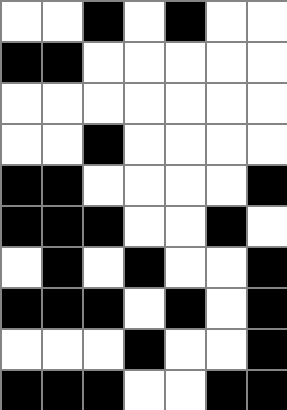[["white", "white", "black", "white", "black", "white", "white"], ["black", "black", "white", "white", "white", "white", "white"], ["white", "white", "white", "white", "white", "white", "white"], ["white", "white", "black", "white", "white", "white", "white"], ["black", "black", "white", "white", "white", "white", "black"], ["black", "black", "black", "white", "white", "black", "white"], ["white", "black", "white", "black", "white", "white", "black"], ["black", "black", "black", "white", "black", "white", "black"], ["white", "white", "white", "black", "white", "white", "black"], ["black", "black", "black", "white", "white", "black", "black"]]